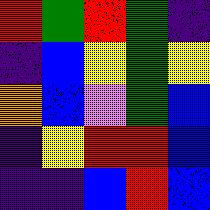[["red", "green", "red", "green", "indigo"], ["indigo", "blue", "yellow", "green", "yellow"], ["orange", "blue", "violet", "green", "blue"], ["indigo", "yellow", "red", "red", "blue"], ["indigo", "indigo", "blue", "red", "blue"]]